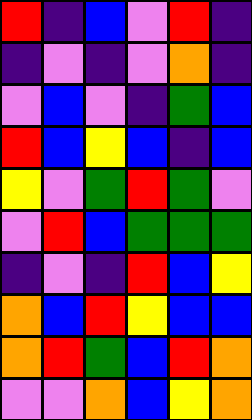[["red", "indigo", "blue", "violet", "red", "indigo"], ["indigo", "violet", "indigo", "violet", "orange", "indigo"], ["violet", "blue", "violet", "indigo", "green", "blue"], ["red", "blue", "yellow", "blue", "indigo", "blue"], ["yellow", "violet", "green", "red", "green", "violet"], ["violet", "red", "blue", "green", "green", "green"], ["indigo", "violet", "indigo", "red", "blue", "yellow"], ["orange", "blue", "red", "yellow", "blue", "blue"], ["orange", "red", "green", "blue", "red", "orange"], ["violet", "violet", "orange", "blue", "yellow", "orange"]]